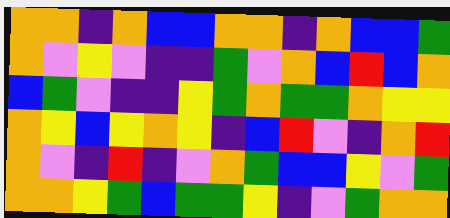[["orange", "orange", "indigo", "orange", "blue", "blue", "orange", "orange", "indigo", "orange", "blue", "blue", "green"], ["orange", "violet", "yellow", "violet", "indigo", "indigo", "green", "violet", "orange", "blue", "red", "blue", "orange"], ["blue", "green", "violet", "indigo", "indigo", "yellow", "green", "orange", "green", "green", "orange", "yellow", "yellow"], ["orange", "yellow", "blue", "yellow", "orange", "yellow", "indigo", "blue", "red", "violet", "indigo", "orange", "red"], ["orange", "violet", "indigo", "red", "indigo", "violet", "orange", "green", "blue", "blue", "yellow", "violet", "green"], ["orange", "orange", "yellow", "green", "blue", "green", "green", "yellow", "indigo", "violet", "green", "orange", "orange"]]